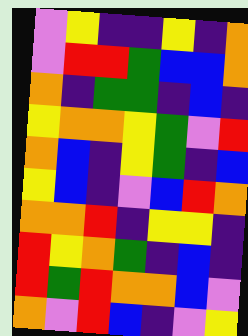[["violet", "yellow", "indigo", "indigo", "yellow", "indigo", "orange"], ["violet", "red", "red", "green", "blue", "blue", "orange"], ["orange", "indigo", "green", "green", "indigo", "blue", "indigo"], ["yellow", "orange", "orange", "yellow", "green", "violet", "red"], ["orange", "blue", "indigo", "yellow", "green", "indigo", "blue"], ["yellow", "blue", "indigo", "violet", "blue", "red", "orange"], ["orange", "orange", "red", "indigo", "yellow", "yellow", "indigo"], ["red", "yellow", "orange", "green", "indigo", "blue", "indigo"], ["red", "green", "red", "orange", "orange", "blue", "violet"], ["orange", "violet", "red", "blue", "indigo", "violet", "yellow"]]